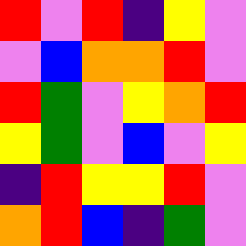[["red", "violet", "red", "indigo", "yellow", "violet"], ["violet", "blue", "orange", "orange", "red", "violet"], ["red", "green", "violet", "yellow", "orange", "red"], ["yellow", "green", "violet", "blue", "violet", "yellow"], ["indigo", "red", "yellow", "yellow", "red", "violet"], ["orange", "red", "blue", "indigo", "green", "violet"]]